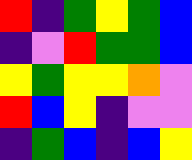[["red", "indigo", "green", "yellow", "green", "blue"], ["indigo", "violet", "red", "green", "green", "blue"], ["yellow", "green", "yellow", "yellow", "orange", "violet"], ["red", "blue", "yellow", "indigo", "violet", "violet"], ["indigo", "green", "blue", "indigo", "blue", "yellow"]]